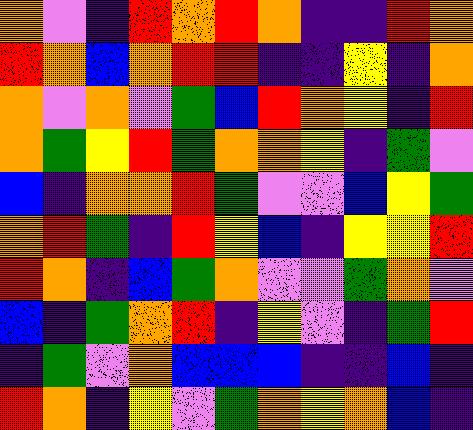[["orange", "violet", "indigo", "red", "orange", "red", "orange", "indigo", "indigo", "red", "orange"], ["red", "orange", "blue", "orange", "red", "red", "indigo", "indigo", "yellow", "indigo", "orange"], ["orange", "violet", "orange", "violet", "green", "blue", "red", "orange", "yellow", "indigo", "red"], ["orange", "green", "yellow", "red", "green", "orange", "orange", "yellow", "indigo", "green", "violet"], ["blue", "indigo", "orange", "orange", "red", "green", "violet", "violet", "blue", "yellow", "green"], ["orange", "red", "green", "indigo", "red", "yellow", "blue", "indigo", "yellow", "yellow", "red"], ["red", "orange", "indigo", "blue", "green", "orange", "violet", "violet", "green", "orange", "violet"], ["blue", "indigo", "green", "orange", "red", "indigo", "yellow", "violet", "indigo", "green", "red"], ["indigo", "green", "violet", "orange", "blue", "blue", "blue", "indigo", "indigo", "blue", "indigo"], ["red", "orange", "indigo", "yellow", "violet", "green", "orange", "yellow", "orange", "blue", "indigo"]]